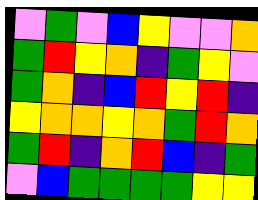[["violet", "green", "violet", "blue", "yellow", "violet", "violet", "orange"], ["green", "red", "yellow", "orange", "indigo", "green", "yellow", "violet"], ["green", "orange", "indigo", "blue", "red", "yellow", "red", "indigo"], ["yellow", "orange", "orange", "yellow", "orange", "green", "red", "orange"], ["green", "red", "indigo", "orange", "red", "blue", "indigo", "green"], ["violet", "blue", "green", "green", "green", "green", "yellow", "yellow"]]